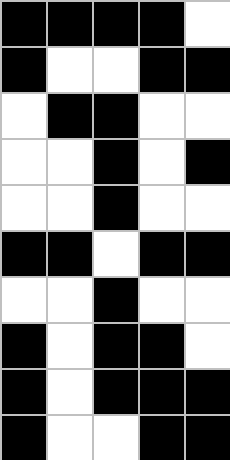[["black", "black", "black", "black", "white"], ["black", "white", "white", "black", "black"], ["white", "black", "black", "white", "white"], ["white", "white", "black", "white", "black"], ["white", "white", "black", "white", "white"], ["black", "black", "white", "black", "black"], ["white", "white", "black", "white", "white"], ["black", "white", "black", "black", "white"], ["black", "white", "black", "black", "black"], ["black", "white", "white", "black", "black"]]